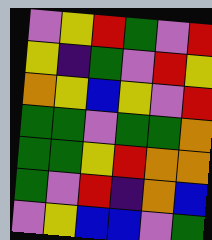[["violet", "yellow", "red", "green", "violet", "red"], ["yellow", "indigo", "green", "violet", "red", "yellow"], ["orange", "yellow", "blue", "yellow", "violet", "red"], ["green", "green", "violet", "green", "green", "orange"], ["green", "green", "yellow", "red", "orange", "orange"], ["green", "violet", "red", "indigo", "orange", "blue"], ["violet", "yellow", "blue", "blue", "violet", "green"]]